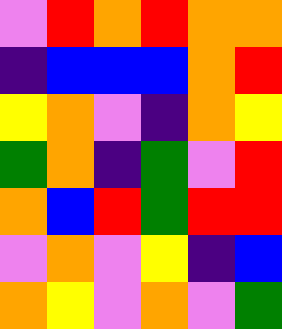[["violet", "red", "orange", "red", "orange", "orange"], ["indigo", "blue", "blue", "blue", "orange", "red"], ["yellow", "orange", "violet", "indigo", "orange", "yellow"], ["green", "orange", "indigo", "green", "violet", "red"], ["orange", "blue", "red", "green", "red", "red"], ["violet", "orange", "violet", "yellow", "indigo", "blue"], ["orange", "yellow", "violet", "orange", "violet", "green"]]